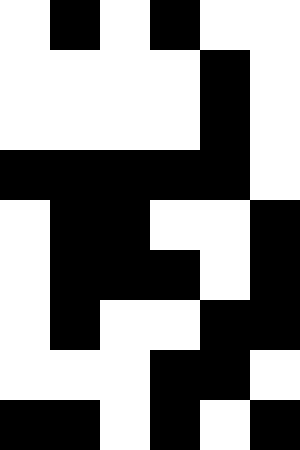[["white", "black", "white", "black", "white", "white"], ["white", "white", "white", "white", "black", "white"], ["white", "white", "white", "white", "black", "white"], ["black", "black", "black", "black", "black", "white"], ["white", "black", "black", "white", "white", "black"], ["white", "black", "black", "black", "white", "black"], ["white", "black", "white", "white", "black", "black"], ["white", "white", "white", "black", "black", "white"], ["black", "black", "white", "black", "white", "black"]]